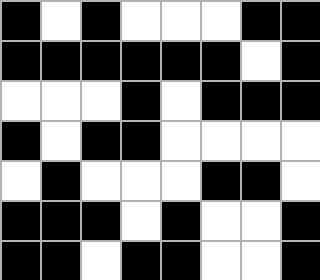[["black", "white", "black", "white", "white", "white", "black", "black"], ["black", "black", "black", "black", "black", "black", "white", "black"], ["white", "white", "white", "black", "white", "black", "black", "black"], ["black", "white", "black", "black", "white", "white", "white", "white"], ["white", "black", "white", "white", "white", "black", "black", "white"], ["black", "black", "black", "white", "black", "white", "white", "black"], ["black", "black", "white", "black", "black", "white", "white", "black"]]